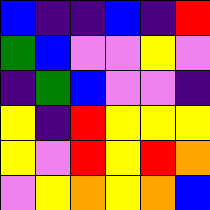[["blue", "indigo", "indigo", "blue", "indigo", "red"], ["green", "blue", "violet", "violet", "yellow", "violet"], ["indigo", "green", "blue", "violet", "violet", "indigo"], ["yellow", "indigo", "red", "yellow", "yellow", "yellow"], ["yellow", "violet", "red", "yellow", "red", "orange"], ["violet", "yellow", "orange", "yellow", "orange", "blue"]]